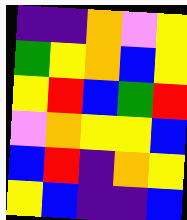[["indigo", "indigo", "orange", "violet", "yellow"], ["green", "yellow", "orange", "blue", "yellow"], ["yellow", "red", "blue", "green", "red"], ["violet", "orange", "yellow", "yellow", "blue"], ["blue", "red", "indigo", "orange", "yellow"], ["yellow", "blue", "indigo", "indigo", "blue"]]